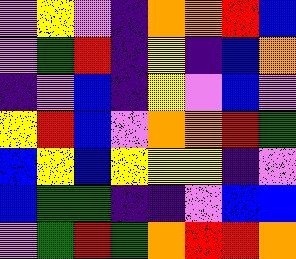[["violet", "yellow", "violet", "indigo", "orange", "orange", "red", "blue"], ["violet", "green", "red", "indigo", "yellow", "indigo", "blue", "orange"], ["indigo", "violet", "blue", "indigo", "yellow", "violet", "blue", "violet"], ["yellow", "red", "blue", "violet", "orange", "orange", "red", "green"], ["blue", "yellow", "blue", "yellow", "yellow", "yellow", "indigo", "violet"], ["blue", "green", "green", "indigo", "indigo", "violet", "blue", "blue"], ["violet", "green", "red", "green", "orange", "red", "red", "orange"]]